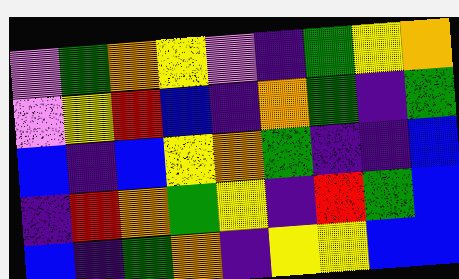[["violet", "green", "orange", "yellow", "violet", "indigo", "green", "yellow", "orange"], ["violet", "yellow", "red", "blue", "indigo", "orange", "green", "indigo", "green"], ["blue", "indigo", "blue", "yellow", "orange", "green", "indigo", "indigo", "blue"], ["indigo", "red", "orange", "green", "yellow", "indigo", "red", "green", "blue"], ["blue", "indigo", "green", "orange", "indigo", "yellow", "yellow", "blue", "blue"]]